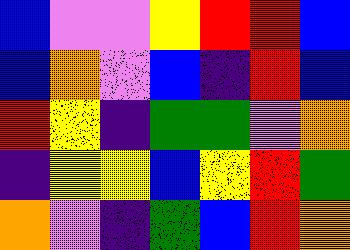[["blue", "violet", "violet", "yellow", "red", "red", "blue"], ["blue", "orange", "violet", "blue", "indigo", "red", "blue"], ["red", "yellow", "indigo", "green", "green", "violet", "orange"], ["indigo", "yellow", "yellow", "blue", "yellow", "red", "green"], ["orange", "violet", "indigo", "green", "blue", "red", "orange"]]